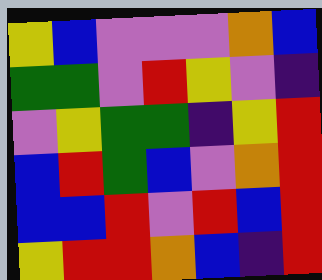[["yellow", "blue", "violet", "violet", "violet", "orange", "blue"], ["green", "green", "violet", "red", "yellow", "violet", "indigo"], ["violet", "yellow", "green", "green", "indigo", "yellow", "red"], ["blue", "red", "green", "blue", "violet", "orange", "red"], ["blue", "blue", "red", "violet", "red", "blue", "red"], ["yellow", "red", "red", "orange", "blue", "indigo", "red"]]